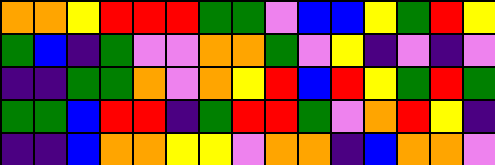[["orange", "orange", "yellow", "red", "red", "red", "green", "green", "violet", "blue", "blue", "yellow", "green", "red", "yellow"], ["green", "blue", "indigo", "green", "violet", "violet", "orange", "orange", "green", "violet", "yellow", "indigo", "violet", "indigo", "violet"], ["indigo", "indigo", "green", "green", "orange", "violet", "orange", "yellow", "red", "blue", "red", "yellow", "green", "red", "green"], ["green", "green", "blue", "red", "red", "indigo", "green", "red", "red", "green", "violet", "orange", "red", "yellow", "indigo"], ["indigo", "indigo", "blue", "orange", "orange", "yellow", "yellow", "violet", "orange", "orange", "indigo", "blue", "orange", "orange", "violet"]]